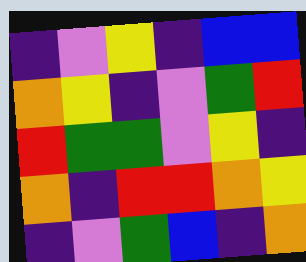[["indigo", "violet", "yellow", "indigo", "blue", "blue"], ["orange", "yellow", "indigo", "violet", "green", "red"], ["red", "green", "green", "violet", "yellow", "indigo"], ["orange", "indigo", "red", "red", "orange", "yellow"], ["indigo", "violet", "green", "blue", "indigo", "orange"]]